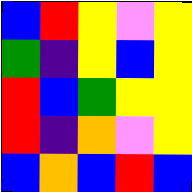[["blue", "red", "yellow", "violet", "yellow"], ["green", "indigo", "yellow", "blue", "yellow"], ["red", "blue", "green", "yellow", "yellow"], ["red", "indigo", "orange", "violet", "yellow"], ["blue", "orange", "blue", "red", "blue"]]